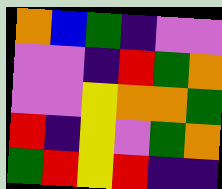[["orange", "blue", "green", "indigo", "violet", "violet"], ["violet", "violet", "indigo", "red", "green", "orange"], ["violet", "violet", "yellow", "orange", "orange", "green"], ["red", "indigo", "yellow", "violet", "green", "orange"], ["green", "red", "yellow", "red", "indigo", "indigo"]]